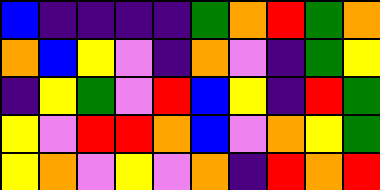[["blue", "indigo", "indigo", "indigo", "indigo", "green", "orange", "red", "green", "orange"], ["orange", "blue", "yellow", "violet", "indigo", "orange", "violet", "indigo", "green", "yellow"], ["indigo", "yellow", "green", "violet", "red", "blue", "yellow", "indigo", "red", "green"], ["yellow", "violet", "red", "red", "orange", "blue", "violet", "orange", "yellow", "green"], ["yellow", "orange", "violet", "yellow", "violet", "orange", "indigo", "red", "orange", "red"]]